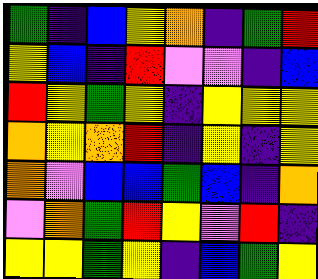[["green", "indigo", "blue", "yellow", "orange", "indigo", "green", "red"], ["yellow", "blue", "indigo", "red", "violet", "violet", "indigo", "blue"], ["red", "yellow", "green", "yellow", "indigo", "yellow", "yellow", "yellow"], ["orange", "yellow", "orange", "red", "indigo", "yellow", "indigo", "yellow"], ["orange", "violet", "blue", "blue", "green", "blue", "indigo", "orange"], ["violet", "orange", "green", "red", "yellow", "violet", "red", "indigo"], ["yellow", "yellow", "green", "yellow", "indigo", "blue", "green", "yellow"]]